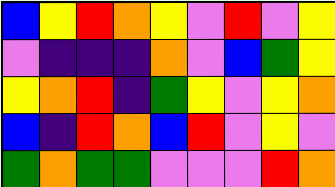[["blue", "yellow", "red", "orange", "yellow", "violet", "red", "violet", "yellow"], ["violet", "indigo", "indigo", "indigo", "orange", "violet", "blue", "green", "yellow"], ["yellow", "orange", "red", "indigo", "green", "yellow", "violet", "yellow", "orange"], ["blue", "indigo", "red", "orange", "blue", "red", "violet", "yellow", "violet"], ["green", "orange", "green", "green", "violet", "violet", "violet", "red", "orange"]]